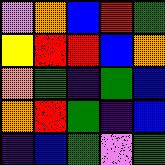[["violet", "orange", "blue", "red", "green"], ["yellow", "red", "red", "blue", "orange"], ["orange", "green", "indigo", "green", "blue"], ["orange", "red", "green", "indigo", "blue"], ["indigo", "blue", "green", "violet", "green"]]